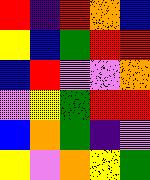[["red", "indigo", "red", "orange", "blue"], ["yellow", "blue", "green", "red", "red"], ["blue", "red", "violet", "violet", "orange"], ["violet", "yellow", "green", "red", "red"], ["blue", "orange", "green", "indigo", "violet"], ["yellow", "violet", "orange", "yellow", "green"]]